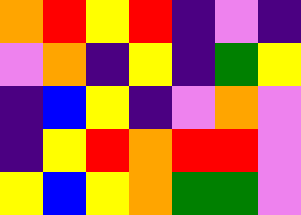[["orange", "red", "yellow", "red", "indigo", "violet", "indigo"], ["violet", "orange", "indigo", "yellow", "indigo", "green", "yellow"], ["indigo", "blue", "yellow", "indigo", "violet", "orange", "violet"], ["indigo", "yellow", "red", "orange", "red", "red", "violet"], ["yellow", "blue", "yellow", "orange", "green", "green", "violet"]]